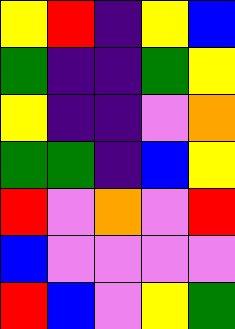[["yellow", "red", "indigo", "yellow", "blue"], ["green", "indigo", "indigo", "green", "yellow"], ["yellow", "indigo", "indigo", "violet", "orange"], ["green", "green", "indigo", "blue", "yellow"], ["red", "violet", "orange", "violet", "red"], ["blue", "violet", "violet", "violet", "violet"], ["red", "blue", "violet", "yellow", "green"]]